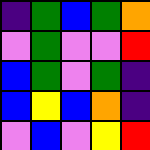[["indigo", "green", "blue", "green", "orange"], ["violet", "green", "violet", "violet", "red"], ["blue", "green", "violet", "green", "indigo"], ["blue", "yellow", "blue", "orange", "indigo"], ["violet", "blue", "violet", "yellow", "red"]]